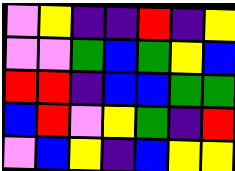[["violet", "yellow", "indigo", "indigo", "red", "indigo", "yellow"], ["violet", "violet", "green", "blue", "green", "yellow", "blue"], ["red", "red", "indigo", "blue", "blue", "green", "green"], ["blue", "red", "violet", "yellow", "green", "indigo", "red"], ["violet", "blue", "yellow", "indigo", "blue", "yellow", "yellow"]]